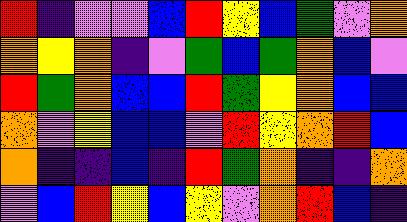[["red", "indigo", "violet", "violet", "blue", "red", "yellow", "blue", "green", "violet", "orange"], ["orange", "yellow", "orange", "indigo", "violet", "green", "blue", "green", "orange", "blue", "violet"], ["red", "green", "orange", "blue", "blue", "red", "green", "yellow", "orange", "blue", "blue"], ["orange", "violet", "yellow", "blue", "blue", "violet", "red", "yellow", "orange", "red", "blue"], ["orange", "indigo", "indigo", "blue", "indigo", "red", "green", "orange", "indigo", "indigo", "orange"], ["violet", "blue", "red", "yellow", "blue", "yellow", "violet", "orange", "red", "blue", "indigo"]]